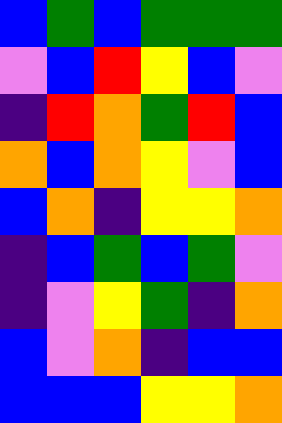[["blue", "green", "blue", "green", "green", "green"], ["violet", "blue", "red", "yellow", "blue", "violet"], ["indigo", "red", "orange", "green", "red", "blue"], ["orange", "blue", "orange", "yellow", "violet", "blue"], ["blue", "orange", "indigo", "yellow", "yellow", "orange"], ["indigo", "blue", "green", "blue", "green", "violet"], ["indigo", "violet", "yellow", "green", "indigo", "orange"], ["blue", "violet", "orange", "indigo", "blue", "blue"], ["blue", "blue", "blue", "yellow", "yellow", "orange"]]